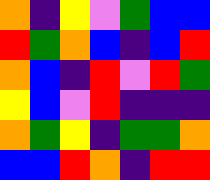[["orange", "indigo", "yellow", "violet", "green", "blue", "blue"], ["red", "green", "orange", "blue", "indigo", "blue", "red"], ["orange", "blue", "indigo", "red", "violet", "red", "green"], ["yellow", "blue", "violet", "red", "indigo", "indigo", "indigo"], ["orange", "green", "yellow", "indigo", "green", "green", "orange"], ["blue", "blue", "red", "orange", "indigo", "red", "red"]]